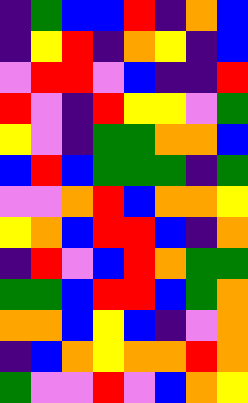[["indigo", "green", "blue", "blue", "red", "indigo", "orange", "blue"], ["indigo", "yellow", "red", "indigo", "orange", "yellow", "indigo", "blue"], ["violet", "red", "red", "violet", "blue", "indigo", "indigo", "red"], ["red", "violet", "indigo", "red", "yellow", "yellow", "violet", "green"], ["yellow", "violet", "indigo", "green", "green", "orange", "orange", "blue"], ["blue", "red", "blue", "green", "green", "green", "indigo", "green"], ["violet", "violet", "orange", "red", "blue", "orange", "orange", "yellow"], ["yellow", "orange", "blue", "red", "red", "blue", "indigo", "orange"], ["indigo", "red", "violet", "blue", "red", "orange", "green", "green"], ["green", "green", "blue", "red", "red", "blue", "green", "orange"], ["orange", "orange", "blue", "yellow", "blue", "indigo", "violet", "orange"], ["indigo", "blue", "orange", "yellow", "orange", "orange", "red", "orange"], ["green", "violet", "violet", "red", "violet", "blue", "orange", "yellow"]]